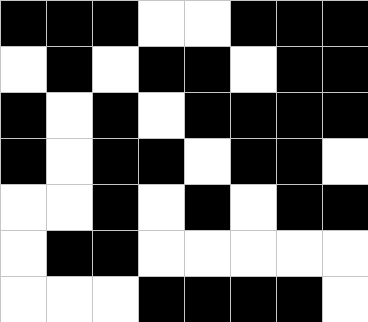[["black", "black", "black", "white", "white", "black", "black", "black"], ["white", "black", "white", "black", "black", "white", "black", "black"], ["black", "white", "black", "white", "black", "black", "black", "black"], ["black", "white", "black", "black", "white", "black", "black", "white"], ["white", "white", "black", "white", "black", "white", "black", "black"], ["white", "black", "black", "white", "white", "white", "white", "white"], ["white", "white", "white", "black", "black", "black", "black", "white"]]